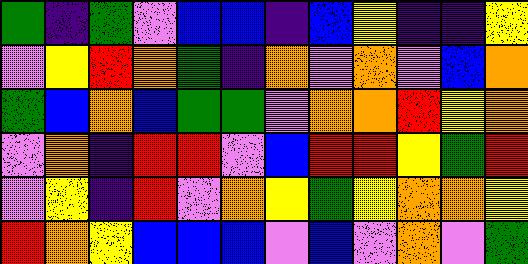[["green", "indigo", "green", "violet", "blue", "blue", "indigo", "blue", "yellow", "indigo", "indigo", "yellow"], ["violet", "yellow", "red", "orange", "green", "indigo", "orange", "violet", "orange", "violet", "blue", "orange"], ["green", "blue", "orange", "blue", "green", "green", "violet", "orange", "orange", "red", "yellow", "orange"], ["violet", "orange", "indigo", "red", "red", "violet", "blue", "red", "red", "yellow", "green", "red"], ["violet", "yellow", "indigo", "red", "violet", "orange", "yellow", "green", "yellow", "orange", "orange", "yellow"], ["red", "orange", "yellow", "blue", "blue", "blue", "violet", "blue", "violet", "orange", "violet", "green"]]